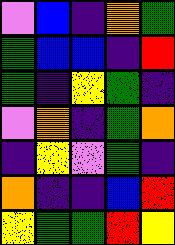[["violet", "blue", "indigo", "orange", "green"], ["green", "blue", "blue", "indigo", "red"], ["green", "indigo", "yellow", "green", "indigo"], ["violet", "orange", "indigo", "green", "orange"], ["indigo", "yellow", "violet", "green", "indigo"], ["orange", "indigo", "indigo", "blue", "red"], ["yellow", "green", "green", "red", "yellow"]]